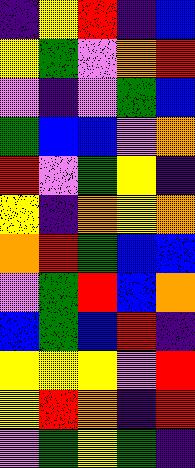[["indigo", "yellow", "red", "indigo", "blue"], ["yellow", "green", "violet", "orange", "red"], ["violet", "indigo", "violet", "green", "blue"], ["green", "blue", "blue", "violet", "orange"], ["red", "violet", "green", "yellow", "indigo"], ["yellow", "indigo", "orange", "yellow", "orange"], ["orange", "red", "green", "blue", "blue"], ["violet", "green", "red", "blue", "orange"], ["blue", "green", "blue", "red", "indigo"], ["yellow", "yellow", "yellow", "violet", "red"], ["yellow", "red", "orange", "indigo", "red"], ["violet", "green", "yellow", "green", "indigo"]]